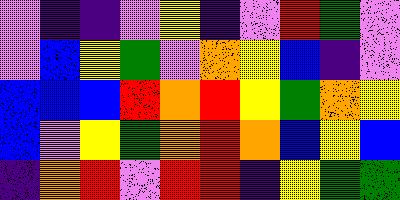[["violet", "indigo", "indigo", "violet", "yellow", "indigo", "violet", "red", "green", "violet"], ["violet", "blue", "yellow", "green", "violet", "orange", "yellow", "blue", "indigo", "violet"], ["blue", "blue", "blue", "red", "orange", "red", "yellow", "green", "orange", "yellow"], ["blue", "violet", "yellow", "green", "orange", "red", "orange", "blue", "yellow", "blue"], ["indigo", "orange", "red", "violet", "red", "red", "indigo", "yellow", "green", "green"]]